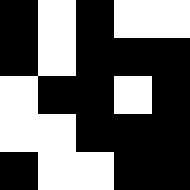[["black", "white", "black", "white", "white"], ["black", "white", "black", "black", "black"], ["white", "black", "black", "white", "black"], ["white", "white", "black", "black", "black"], ["black", "white", "white", "black", "black"]]